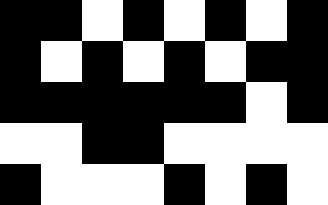[["black", "black", "white", "black", "white", "black", "white", "black"], ["black", "white", "black", "white", "black", "white", "black", "black"], ["black", "black", "black", "black", "black", "black", "white", "black"], ["white", "white", "black", "black", "white", "white", "white", "white"], ["black", "white", "white", "white", "black", "white", "black", "white"]]